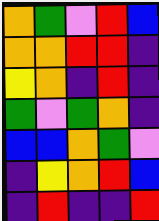[["orange", "green", "violet", "red", "blue"], ["orange", "orange", "red", "red", "indigo"], ["yellow", "orange", "indigo", "red", "indigo"], ["green", "violet", "green", "orange", "indigo"], ["blue", "blue", "orange", "green", "violet"], ["indigo", "yellow", "orange", "red", "blue"], ["indigo", "red", "indigo", "indigo", "red"]]